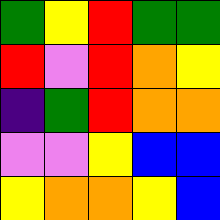[["green", "yellow", "red", "green", "green"], ["red", "violet", "red", "orange", "yellow"], ["indigo", "green", "red", "orange", "orange"], ["violet", "violet", "yellow", "blue", "blue"], ["yellow", "orange", "orange", "yellow", "blue"]]